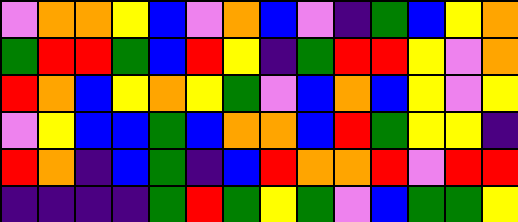[["violet", "orange", "orange", "yellow", "blue", "violet", "orange", "blue", "violet", "indigo", "green", "blue", "yellow", "orange"], ["green", "red", "red", "green", "blue", "red", "yellow", "indigo", "green", "red", "red", "yellow", "violet", "orange"], ["red", "orange", "blue", "yellow", "orange", "yellow", "green", "violet", "blue", "orange", "blue", "yellow", "violet", "yellow"], ["violet", "yellow", "blue", "blue", "green", "blue", "orange", "orange", "blue", "red", "green", "yellow", "yellow", "indigo"], ["red", "orange", "indigo", "blue", "green", "indigo", "blue", "red", "orange", "orange", "red", "violet", "red", "red"], ["indigo", "indigo", "indigo", "indigo", "green", "red", "green", "yellow", "green", "violet", "blue", "green", "green", "yellow"]]